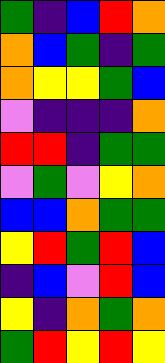[["green", "indigo", "blue", "red", "orange"], ["orange", "blue", "green", "indigo", "green"], ["orange", "yellow", "yellow", "green", "blue"], ["violet", "indigo", "indigo", "indigo", "orange"], ["red", "red", "indigo", "green", "green"], ["violet", "green", "violet", "yellow", "orange"], ["blue", "blue", "orange", "green", "green"], ["yellow", "red", "green", "red", "blue"], ["indigo", "blue", "violet", "red", "blue"], ["yellow", "indigo", "orange", "green", "orange"], ["green", "red", "yellow", "red", "yellow"]]